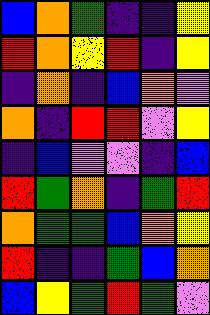[["blue", "orange", "green", "indigo", "indigo", "yellow"], ["red", "orange", "yellow", "red", "indigo", "yellow"], ["indigo", "orange", "indigo", "blue", "orange", "violet"], ["orange", "indigo", "red", "red", "violet", "yellow"], ["indigo", "blue", "violet", "violet", "indigo", "blue"], ["red", "green", "orange", "indigo", "green", "red"], ["orange", "green", "green", "blue", "orange", "yellow"], ["red", "indigo", "indigo", "green", "blue", "orange"], ["blue", "yellow", "green", "red", "green", "violet"]]